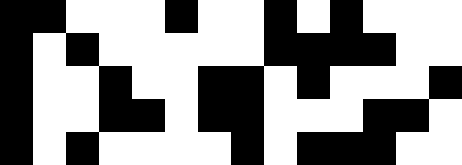[["black", "black", "white", "white", "white", "black", "white", "white", "black", "white", "black", "white", "white", "white"], ["black", "white", "black", "white", "white", "white", "white", "white", "black", "black", "black", "black", "white", "white"], ["black", "white", "white", "black", "white", "white", "black", "black", "white", "black", "white", "white", "white", "black"], ["black", "white", "white", "black", "black", "white", "black", "black", "white", "white", "white", "black", "black", "white"], ["black", "white", "black", "white", "white", "white", "white", "black", "white", "black", "black", "black", "white", "white"]]